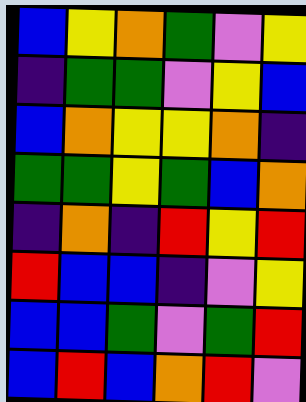[["blue", "yellow", "orange", "green", "violet", "yellow"], ["indigo", "green", "green", "violet", "yellow", "blue"], ["blue", "orange", "yellow", "yellow", "orange", "indigo"], ["green", "green", "yellow", "green", "blue", "orange"], ["indigo", "orange", "indigo", "red", "yellow", "red"], ["red", "blue", "blue", "indigo", "violet", "yellow"], ["blue", "blue", "green", "violet", "green", "red"], ["blue", "red", "blue", "orange", "red", "violet"]]